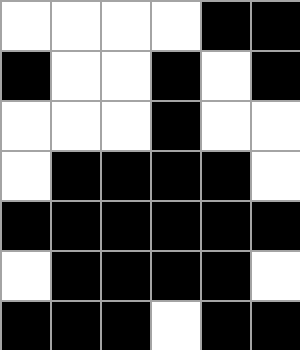[["white", "white", "white", "white", "black", "black"], ["black", "white", "white", "black", "white", "black"], ["white", "white", "white", "black", "white", "white"], ["white", "black", "black", "black", "black", "white"], ["black", "black", "black", "black", "black", "black"], ["white", "black", "black", "black", "black", "white"], ["black", "black", "black", "white", "black", "black"]]